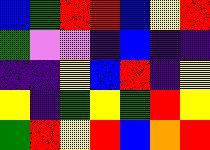[["blue", "green", "red", "red", "blue", "yellow", "red"], ["green", "violet", "violet", "indigo", "blue", "indigo", "indigo"], ["indigo", "indigo", "yellow", "blue", "red", "indigo", "yellow"], ["yellow", "indigo", "green", "yellow", "green", "red", "yellow"], ["green", "red", "yellow", "red", "blue", "orange", "red"]]